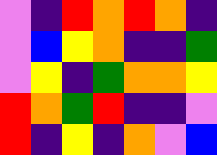[["violet", "indigo", "red", "orange", "red", "orange", "indigo"], ["violet", "blue", "yellow", "orange", "indigo", "indigo", "green"], ["violet", "yellow", "indigo", "green", "orange", "orange", "yellow"], ["red", "orange", "green", "red", "indigo", "indigo", "violet"], ["red", "indigo", "yellow", "indigo", "orange", "violet", "blue"]]